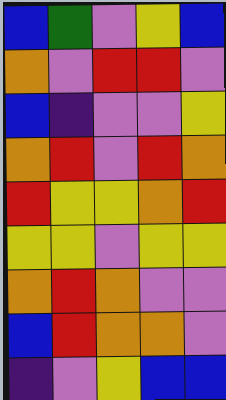[["blue", "green", "violet", "yellow", "blue"], ["orange", "violet", "red", "red", "violet"], ["blue", "indigo", "violet", "violet", "yellow"], ["orange", "red", "violet", "red", "orange"], ["red", "yellow", "yellow", "orange", "red"], ["yellow", "yellow", "violet", "yellow", "yellow"], ["orange", "red", "orange", "violet", "violet"], ["blue", "red", "orange", "orange", "violet"], ["indigo", "violet", "yellow", "blue", "blue"]]